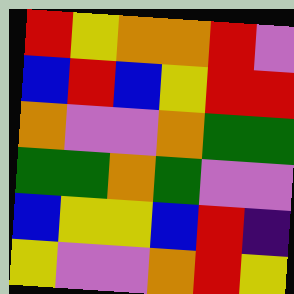[["red", "yellow", "orange", "orange", "red", "violet"], ["blue", "red", "blue", "yellow", "red", "red"], ["orange", "violet", "violet", "orange", "green", "green"], ["green", "green", "orange", "green", "violet", "violet"], ["blue", "yellow", "yellow", "blue", "red", "indigo"], ["yellow", "violet", "violet", "orange", "red", "yellow"]]